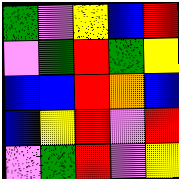[["green", "violet", "yellow", "blue", "red"], ["violet", "green", "red", "green", "yellow"], ["blue", "blue", "red", "orange", "blue"], ["blue", "yellow", "red", "violet", "red"], ["violet", "green", "red", "violet", "yellow"]]